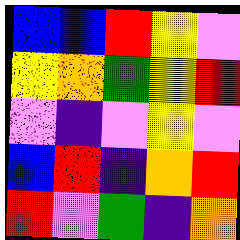[["blue", "blue", "red", "yellow", "violet"], ["yellow", "orange", "green", "yellow", "red"], ["violet", "indigo", "violet", "yellow", "violet"], ["blue", "red", "indigo", "orange", "red"], ["red", "violet", "green", "indigo", "orange"]]